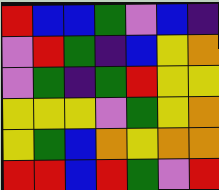[["red", "blue", "blue", "green", "violet", "blue", "indigo"], ["violet", "red", "green", "indigo", "blue", "yellow", "orange"], ["violet", "green", "indigo", "green", "red", "yellow", "yellow"], ["yellow", "yellow", "yellow", "violet", "green", "yellow", "orange"], ["yellow", "green", "blue", "orange", "yellow", "orange", "orange"], ["red", "red", "blue", "red", "green", "violet", "red"]]